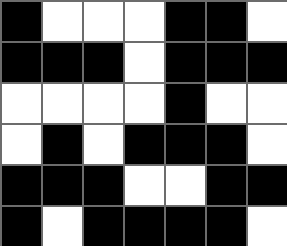[["black", "white", "white", "white", "black", "black", "white"], ["black", "black", "black", "white", "black", "black", "black"], ["white", "white", "white", "white", "black", "white", "white"], ["white", "black", "white", "black", "black", "black", "white"], ["black", "black", "black", "white", "white", "black", "black"], ["black", "white", "black", "black", "black", "black", "white"]]